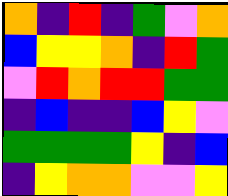[["orange", "indigo", "red", "indigo", "green", "violet", "orange"], ["blue", "yellow", "yellow", "orange", "indigo", "red", "green"], ["violet", "red", "orange", "red", "red", "green", "green"], ["indigo", "blue", "indigo", "indigo", "blue", "yellow", "violet"], ["green", "green", "green", "green", "yellow", "indigo", "blue"], ["indigo", "yellow", "orange", "orange", "violet", "violet", "yellow"]]